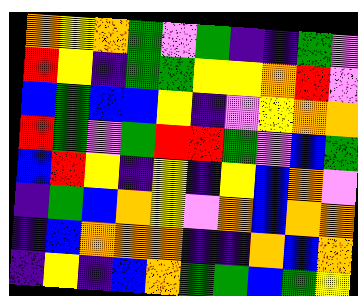[["orange", "yellow", "orange", "green", "violet", "green", "indigo", "indigo", "green", "violet"], ["red", "yellow", "indigo", "green", "green", "yellow", "yellow", "orange", "red", "violet"], ["blue", "green", "blue", "blue", "yellow", "indigo", "violet", "yellow", "orange", "orange"], ["red", "green", "violet", "green", "red", "red", "green", "violet", "blue", "green"], ["blue", "red", "yellow", "indigo", "yellow", "indigo", "yellow", "blue", "orange", "violet"], ["indigo", "green", "blue", "orange", "yellow", "violet", "orange", "blue", "orange", "orange"], ["indigo", "blue", "orange", "orange", "orange", "indigo", "indigo", "orange", "blue", "orange"], ["indigo", "yellow", "indigo", "blue", "orange", "green", "green", "blue", "green", "yellow"]]